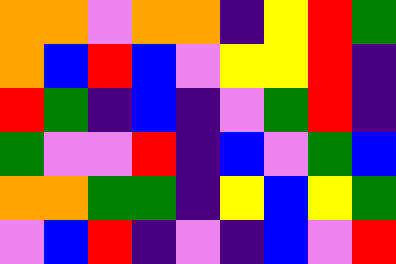[["orange", "orange", "violet", "orange", "orange", "indigo", "yellow", "red", "green"], ["orange", "blue", "red", "blue", "violet", "yellow", "yellow", "red", "indigo"], ["red", "green", "indigo", "blue", "indigo", "violet", "green", "red", "indigo"], ["green", "violet", "violet", "red", "indigo", "blue", "violet", "green", "blue"], ["orange", "orange", "green", "green", "indigo", "yellow", "blue", "yellow", "green"], ["violet", "blue", "red", "indigo", "violet", "indigo", "blue", "violet", "red"]]